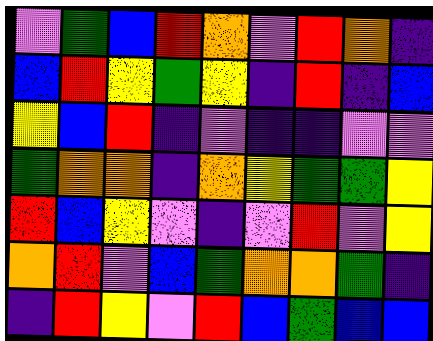[["violet", "green", "blue", "red", "orange", "violet", "red", "orange", "indigo"], ["blue", "red", "yellow", "green", "yellow", "indigo", "red", "indigo", "blue"], ["yellow", "blue", "red", "indigo", "violet", "indigo", "indigo", "violet", "violet"], ["green", "orange", "orange", "indigo", "orange", "yellow", "green", "green", "yellow"], ["red", "blue", "yellow", "violet", "indigo", "violet", "red", "violet", "yellow"], ["orange", "red", "violet", "blue", "green", "orange", "orange", "green", "indigo"], ["indigo", "red", "yellow", "violet", "red", "blue", "green", "blue", "blue"]]